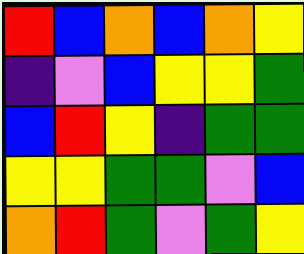[["red", "blue", "orange", "blue", "orange", "yellow"], ["indigo", "violet", "blue", "yellow", "yellow", "green"], ["blue", "red", "yellow", "indigo", "green", "green"], ["yellow", "yellow", "green", "green", "violet", "blue"], ["orange", "red", "green", "violet", "green", "yellow"]]